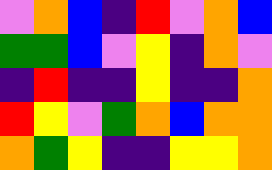[["violet", "orange", "blue", "indigo", "red", "violet", "orange", "blue"], ["green", "green", "blue", "violet", "yellow", "indigo", "orange", "violet"], ["indigo", "red", "indigo", "indigo", "yellow", "indigo", "indigo", "orange"], ["red", "yellow", "violet", "green", "orange", "blue", "orange", "orange"], ["orange", "green", "yellow", "indigo", "indigo", "yellow", "yellow", "orange"]]